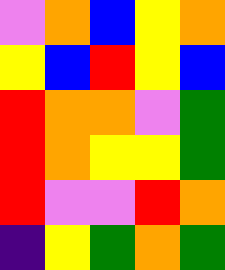[["violet", "orange", "blue", "yellow", "orange"], ["yellow", "blue", "red", "yellow", "blue"], ["red", "orange", "orange", "violet", "green"], ["red", "orange", "yellow", "yellow", "green"], ["red", "violet", "violet", "red", "orange"], ["indigo", "yellow", "green", "orange", "green"]]